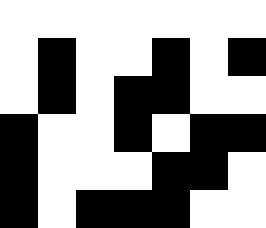[["white", "white", "white", "white", "white", "white", "white"], ["white", "black", "white", "white", "black", "white", "black"], ["white", "black", "white", "black", "black", "white", "white"], ["black", "white", "white", "black", "white", "black", "black"], ["black", "white", "white", "white", "black", "black", "white"], ["black", "white", "black", "black", "black", "white", "white"]]